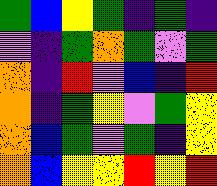[["green", "blue", "yellow", "green", "indigo", "green", "indigo"], ["violet", "indigo", "green", "orange", "green", "violet", "green"], ["orange", "indigo", "red", "violet", "blue", "indigo", "red"], ["orange", "indigo", "green", "yellow", "violet", "green", "yellow"], ["orange", "blue", "green", "violet", "green", "indigo", "yellow"], ["orange", "blue", "yellow", "yellow", "red", "yellow", "red"]]